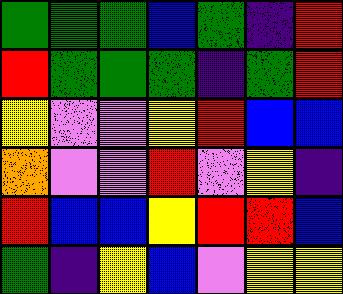[["green", "green", "green", "blue", "green", "indigo", "red"], ["red", "green", "green", "green", "indigo", "green", "red"], ["yellow", "violet", "violet", "yellow", "red", "blue", "blue"], ["orange", "violet", "violet", "red", "violet", "yellow", "indigo"], ["red", "blue", "blue", "yellow", "red", "red", "blue"], ["green", "indigo", "yellow", "blue", "violet", "yellow", "yellow"]]